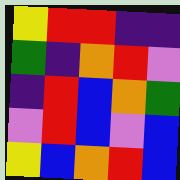[["yellow", "red", "red", "indigo", "indigo"], ["green", "indigo", "orange", "red", "violet"], ["indigo", "red", "blue", "orange", "green"], ["violet", "red", "blue", "violet", "blue"], ["yellow", "blue", "orange", "red", "blue"]]